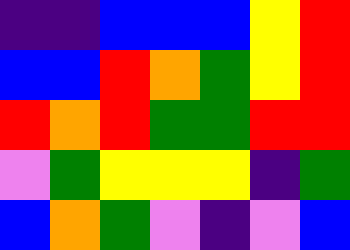[["indigo", "indigo", "blue", "blue", "blue", "yellow", "red"], ["blue", "blue", "red", "orange", "green", "yellow", "red"], ["red", "orange", "red", "green", "green", "red", "red"], ["violet", "green", "yellow", "yellow", "yellow", "indigo", "green"], ["blue", "orange", "green", "violet", "indigo", "violet", "blue"]]